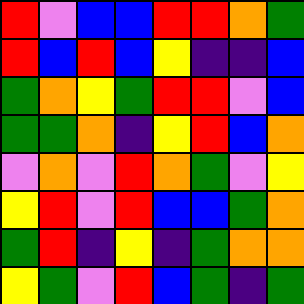[["red", "violet", "blue", "blue", "red", "red", "orange", "green"], ["red", "blue", "red", "blue", "yellow", "indigo", "indigo", "blue"], ["green", "orange", "yellow", "green", "red", "red", "violet", "blue"], ["green", "green", "orange", "indigo", "yellow", "red", "blue", "orange"], ["violet", "orange", "violet", "red", "orange", "green", "violet", "yellow"], ["yellow", "red", "violet", "red", "blue", "blue", "green", "orange"], ["green", "red", "indigo", "yellow", "indigo", "green", "orange", "orange"], ["yellow", "green", "violet", "red", "blue", "green", "indigo", "green"]]